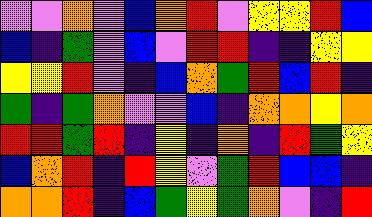[["violet", "violet", "orange", "violet", "blue", "orange", "red", "violet", "yellow", "yellow", "red", "blue"], ["blue", "indigo", "green", "violet", "blue", "violet", "red", "red", "indigo", "indigo", "yellow", "yellow"], ["yellow", "yellow", "red", "violet", "indigo", "blue", "orange", "green", "red", "blue", "red", "indigo"], ["green", "indigo", "green", "orange", "violet", "violet", "blue", "indigo", "orange", "orange", "yellow", "orange"], ["red", "red", "green", "red", "indigo", "yellow", "indigo", "orange", "indigo", "red", "green", "yellow"], ["blue", "orange", "red", "indigo", "red", "yellow", "violet", "green", "red", "blue", "blue", "indigo"], ["orange", "orange", "red", "indigo", "blue", "green", "yellow", "green", "orange", "violet", "indigo", "red"]]